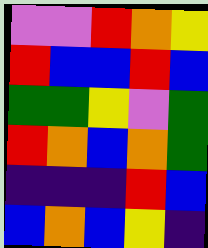[["violet", "violet", "red", "orange", "yellow"], ["red", "blue", "blue", "red", "blue"], ["green", "green", "yellow", "violet", "green"], ["red", "orange", "blue", "orange", "green"], ["indigo", "indigo", "indigo", "red", "blue"], ["blue", "orange", "blue", "yellow", "indigo"]]